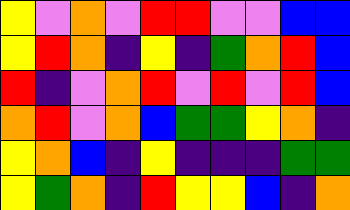[["yellow", "violet", "orange", "violet", "red", "red", "violet", "violet", "blue", "blue"], ["yellow", "red", "orange", "indigo", "yellow", "indigo", "green", "orange", "red", "blue"], ["red", "indigo", "violet", "orange", "red", "violet", "red", "violet", "red", "blue"], ["orange", "red", "violet", "orange", "blue", "green", "green", "yellow", "orange", "indigo"], ["yellow", "orange", "blue", "indigo", "yellow", "indigo", "indigo", "indigo", "green", "green"], ["yellow", "green", "orange", "indigo", "red", "yellow", "yellow", "blue", "indigo", "orange"]]